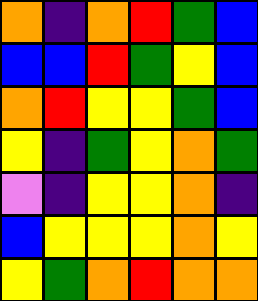[["orange", "indigo", "orange", "red", "green", "blue"], ["blue", "blue", "red", "green", "yellow", "blue"], ["orange", "red", "yellow", "yellow", "green", "blue"], ["yellow", "indigo", "green", "yellow", "orange", "green"], ["violet", "indigo", "yellow", "yellow", "orange", "indigo"], ["blue", "yellow", "yellow", "yellow", "orange", "yellow"], ["yellow", "green", "orange", "red", "orange", "orange"]]